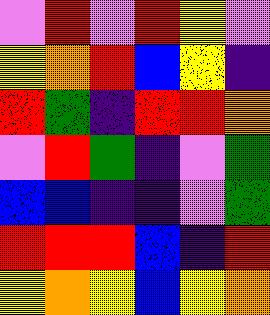[["violet", "red", "violet", "red", "yellow", "violet"], ["yellow", "orange", "red", "blue", "yellow", "indigo"], ["red", "green", "indigo", "red", "red", "orange"], ["violet", "red", "green", "indigo", "violet", "green"], ["blue", "blue", "indigo", "indigo", "violet", "green"], ["red", "red", "red", "blue", "indigo", "red"], ["yellow", "orange", "yellow", "blue", "yellow", "orange"]]